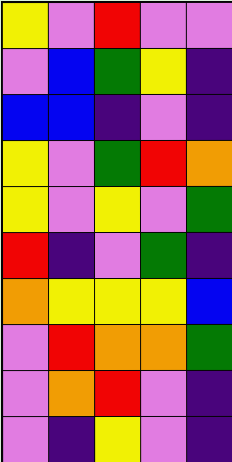[["yellow", "violet", "red", "violet", "violet"], ["violet", "blue", "green", "yellow", "indigo"], ["blue", "blue", "indigo", "violet", "indigo"], ["yellow", "violet", "green", "red", "orange"], ["yellow", "violet", "yellow", "violet", "green"], ["red", "indigo", "violet", "green", "indigo"], ["orange", "yellow", "yellow", "yellow", "blue"], ["violet", "red", "orange", "orange", "green"], ["violet", "orange", "red", "violet", "indigo"], ["violet", "indigo", "yellow", "violet", "indigo"]]